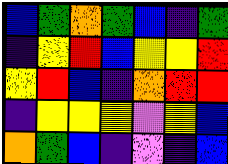[["blue", "green", "orange", "green", "blue", "indigo", "green"], ["indigo", "yellow", "red", "blue", "yellow", "yellow", "red"], ["yellow", "red", "blue", "indigo", "orange", "red", "red"], ["indigo", "yellow", "yellow", "yellow", "violet", "yellow", "blue"], ["orange", "green", "blue", "indigo", "violet", "indigo", "blue"]]